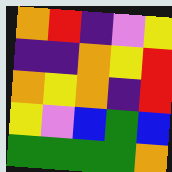[["orange", "red", "indigo", "violet", "yellow"], ["indigo", "indigo", "orange", "yellow", "red"], ["orange", "yellow", "orange", "indigo", "red"], ["yellow", "violet", "blue", "green", "blue"], ["green", "green", "green", "green", "orange"]]